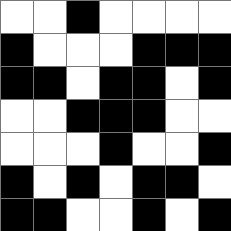[["white", "white", "black", "white", "white", "white", "white"], ["black", "white", "white", "white", "black", "black", "black"], ["black", "black", "white", "black", "black", "white", "black"], ["white", "white", "black", "black", "black", "white", "white"], ["white", "white", "white", "black", "white", "white", "black"], ["black", "white", "black", "white", "black", "black", "white"], ["black", "black", "white", "white", "black", "white", "black"]]